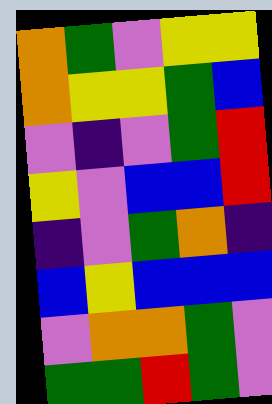[["orange", "green", "violet", "yellow", "yellow"], ["orange", "yellow", "yellow", "green", "blue"], ["violet", "indigo", "violet", "green", "red"], ["yellow", "violet", "blue", "blue", "red"], ["indigo", "violet", "green", "orange", "indigo"], ["blue", "yellow", "blue", "blue", "blue"], ["violet", "orange", "orange", "green", "violet"], ["green", "green", "red", "green", "violet"]]